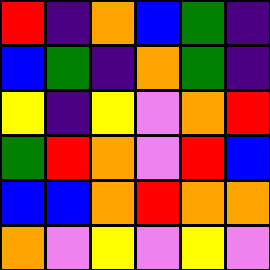[["red", "indigo", "orange", "blue", "green", "indigo"], ["blue", "green", "indigo", "orange", "green", "indigo"], ["yellow", "indigo", "yellow", "violet", "orange", "red"], ["green", "red", "orange", "violet", "red", "blue"], ["blue", "blue", "orange", "red", "orange", "orange"], ["orange", "violet", "yellow", "violet", "yellow", "violet"]]